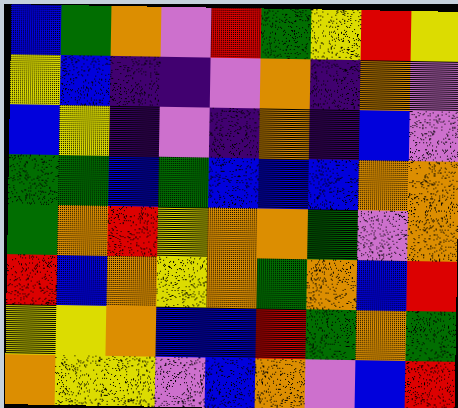[["blue", "green", "orange", "violet", "red", "green", "yellow", "red", "yellow"], ["yellow", "blue", "indigo", "indigo", "violet", "orange", "indigo", "orange", "violet"], ["blue", "yellow", "indigo", "violet", "indigo", "orange", "indigo", "blue", "violet"], ["green", "green", "blue", "green", "blue", "blue", "blue", "orange", "orange"], ["green", "orange", "red", "yellow", "orange", "orange", "green", "violet", "orange"], ["red", "blue", "orange", "yellow", "orange", "green", "orange", "blue", "red"], ["yellow", "yellow", "orange", "blue", "blue", "red", "green", "orange", "green"], ["orange", "yellow", "yellow", "violet", "blue", "orange", "violet", "blue", "red"]]